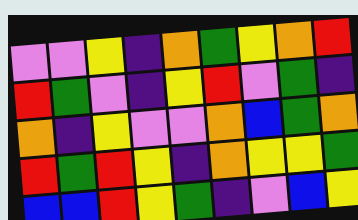[["violet", "violet", "yellow", "indigo", "orange", "green", "yellow", "orange", "red"], ["red", "green", "violet", "indigo", "yellow", "red", "violet", "green", "indigo"], ["orange", "indigo", "yellow", "violet", "violet", "orange", "blue", "green", "orange"], ["red", "green", "red", "yellow", "indigo", "orange", "yellow", "yellow", "green"], ["blue", "blue", "red", "yellow", "green", "indigo", "violet", "blue", "yellow"]]